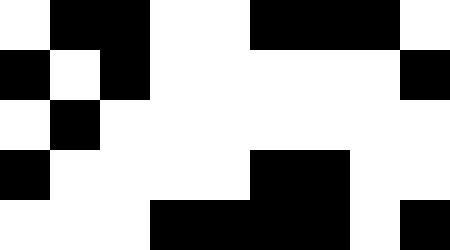[["white", "black", "black", "white", "white", "black", "black", "black", "white"], ["black", "white", "black", "white", "white", "white", "white", "white", "black"], ["white", "black", "white", "white", "white", "white", "white", "white", "white"], ["black", "white", "white", "white", "white", "black", "black", "white", "white"], ["white", "white", "white", "black", "black", "black", "black", "white", "black"]]